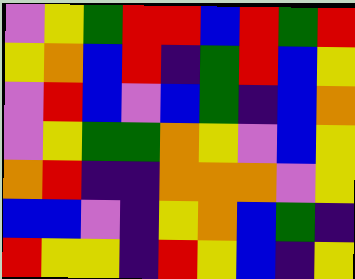[["violet", "yellow", "green", "red", "red", "blue", "red", "green", "red"], ["yellow", "orange", "blue", "red", "indigo", "green", "red", "blue", "yellow"], ["violet", "red", "blue", "violet", "blue", "green", "indigo", "blue", "orange"], ["violet", "yellow", "green", "green", "orange", "yellow", "violet", "blue", "yellow"], ["orange", "red", "indigo", "indigo", "orange", "orange", "orange", "violet", "yellow"], ["blue", "blue", "violet", "indigo", "yellow", "orange", "blue", "green", "indigo"], ["red", "yellow", "yellow", "indigo", "red", "yellow", "blue", "indigo", "yellow"]]